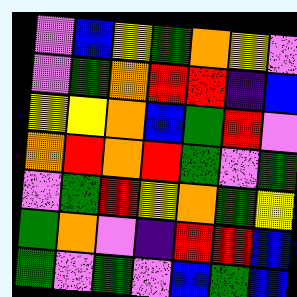[["violet", "blue", "yellow", "green", "orange", "yellow", "violet"], ["violet", "green", "orange", "red", "red", "indigo", "blue"], ["yellow", "yellow", "orange", "blue", "green", "red", "violet"], ["orange", "red", "orange", "red", "green", "violet", "green"], ["violet", "green", "red", "yellow", "orange", "green", "yellow"], ["green", "orange", "violet", "indigo", "red", "red", "blue"], ["green", "violet", "green", "violet", "blue", "green", "blue"]]